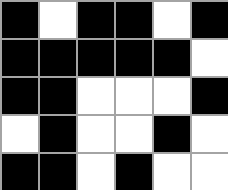[["black", "white", "black", "black", "white", "black"], ["black", "black", "black", "black", "black", "white"], ["black", "black", "white", "white", "white", "black"], ["white", "black", "white", "white", "black", "white"], ["black", "black", "white", "black", "white", "white"]]